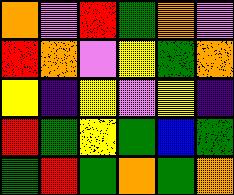[["orange", "violet", "red", "green", "orange", "violet"], ["red", "orange", "violet", "yellow", "green", "orange"], ["yellow", "indigo", "yellow", "violet", "yellow", "indigo"], ["red", "green", "yellow", "green", "blue", "green"], ["green", "red", "green", "orange", "green", "orange"]]